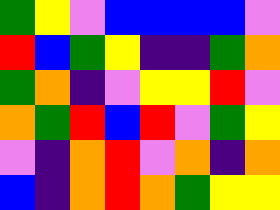[["green", "yellow", "violet", "blue", "blue", "blue", "blue", "violet"], ["red", "blue", "green", "yellow", "indigo", "indigo", "green", "orange"], ["green", "orange", "indigo", "violet", "yellow", "yellow", "red", "violet"], ["orange", "green", "red", "blue", "red", "violet", "green", "yellow"], ["violet", "indigo", "orange", "red", "violet", "orange", "indigo", "orange"], ["blue", "indigo", "orange", "red", "orange", "green", "yellow", "yellow"]]